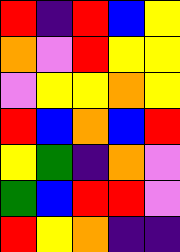[["red", "indigo", "red", "blue", "yellow"], ["orange", "violet", "red", "yellow", "yellow"], ["violet", "yellow", "yellow", "orange", "yellow"], ["red", "blue", "orange", "blue", "red"], ["yellow", "green", "indigo", "orange", "violet"], ["green", "blue", "red", "red", "violet"], ["red", "yellow", "orange", "indigo", "indigo"]]